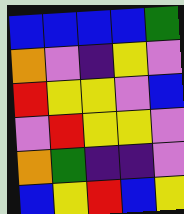[["blue", "blue", "blue", "blue", "green"], ["orange", "violet", "indigo", "yellow", "violet"], ["red", "yellow", "yellow", "violet", "blue"], ["violet", "red", "yellow", "yellow", "violet"], ["orange", "green", "indigo", "indigo", "violet"], ["blue", "yellow", "red", "blue", "yellow"]]